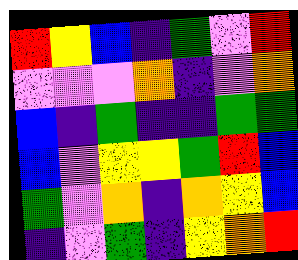[["red", "yellow", "blue", "indigo", "green", "violet", "red"], ["violet", "violet", "violet", "orange", "indigo", "violet", "orange"], ["blue", "indigo", "green", "indigo", "indigo", "green", "green"], ["blue", "violet", "yellow", "yellow", "green", "red", "blue"], ["green", "violet", "orange", "indigo", "orange", "yellow", "blue"], ["indigo", "violet", "green", "indigo", "yellow", "orange", "red"]]